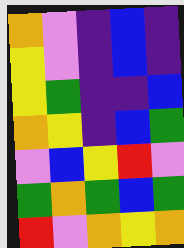[["orange", "violet", "indigo", "blue", "indigo"], ["yellow", "violet", "indigo", "blue", "indigo"], ["yellow", "green", "indigo", "indigo", "blue"], ["orange", "yellow", "indigo", "blue", "green"], ["violet", "blue", "yellow", "red", "violet"], ["green", "orange", "green", "blue", "green"], ["red", "violet", "orange", "yellow", "orange"]]